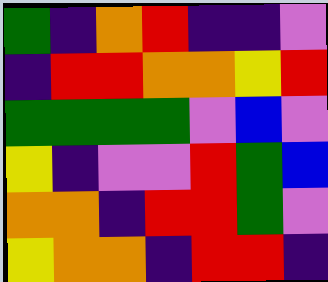[["green", "indigo", "orange", "red", "indigo", "indigo", "violet"], ["indigo", "red", "red", "orange", "orange", "yellow", "red"], ["green", "green", "green", "green", "violet", "blue", "violet"], ["yellow", "indigo", "violet", "violet", "red", "green", "blue"], ["orange", "orange", "indigo", "red", "red", "green", "violet"], ["yellow", "orange", "orange", "indigo", "red", "red", "indigo"]]